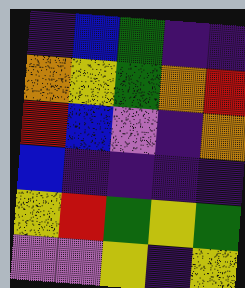[["indigo", "blue", "green", "indigo", "indigo"], ["orange", "yellow", "green", "orange", "red"], ["red", "blue", "violet", "indigo", "orange"], ["blue", "indigo", "indigo", "indigo", "indigo"], ["yellow", "red", "green", "yellow", "green"], ["violet", "violet", "yellow", "indigo", "yellow"]]